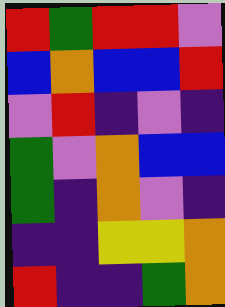[["red", "green", "red", "red", "violet"], ["blue", "orange", "blue", "blue", "red"], ["violet", "red", "indigo", "violet", "indigo"], ["green", "violet", "orange", "blue", "blue"], ["green", "indigo", "orange", "violet", "indigo"], ["indigo", "indigo", "yellow", "yellow", "orange"], ["red", "indigo", "indigo", "green", "orange"]]